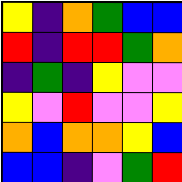[["yellow", "indigo", "orange", "green", "blue", "blue"], ["red", "indigo", "red", "red", "green", "orange"], ["indigo", "green", "indigo", "yellow", "violet", "violet"], ["yellow", "violet", "red", "violet", "violet", "yellow"], ["orange", "blue", "orange", "orange", "yellow", "blue"], ["blue", "blue", "indigo", "violet", "green", "red"]]